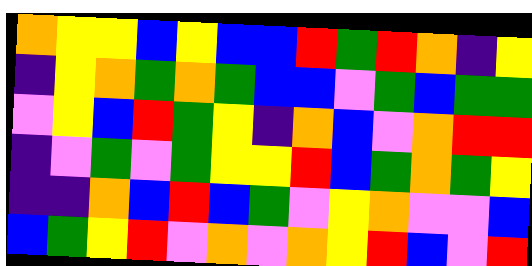[["orange", "yellow", "yellow", "blue", "yellow", "blue", "blue", "red", "green", "red", "orange", "indigo", "yellow"], ["indigo", "yellow", "orange", "green", "orange", "green", "blue", "blue", "violet", "green", "blue", "green", "green"], ["violet", "yellow", "blue", "red", "green", "yellow", "indigo", "orange", "blue", "violet", "orange", "red", "red"], ["indigo", "violet", "green", "violet", "green", "yellow", "yellow", "red", "blue", "green", "orange", "green", "yellow"], ["indigo", "indigo", "orange", "blue", "red", "blue", "green", "violet", "yellow", "orange", "violet", "violet", "blue"], ["blue", "green", "yellow", "red", "violet", "orange", "violet", "orange", "yellow", "red", "blue", "violet", "red"]]